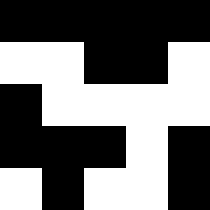[["black", "black", "black", "black", "black"], ["white", "white", "black", "black", "white"], ["black", "white", "white", "white", "white"], ["black", "black", "black", "white", "black"], ["white", "black", "white", "white", "black"]]